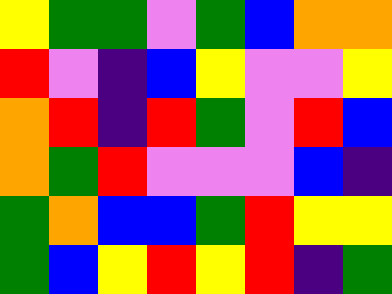[["yellow", "green", "green", "violet", "green", "blue", "orange", "orange"], ["red", "violet", "indigo", "blue", "yellow", "violet", "violet", "yellow"], ["orange", "red", "indigo", "red", "green", "violet", "red", "blue"], ["orange", "green", "red", "violet", "violet", "violet", "blue", "indigo"], ["green", "orange", "blue", "blue", "green", "red", "yellow", "yellow"], ["green", "blue", "yellow", "red", "yellow", "red", "indigo", "green"]]